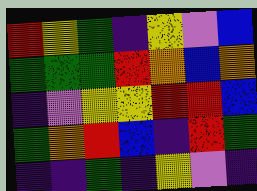[["red", "yellow", "green", "indigo", "yellow", "violet", "blue"], ["green", "green", "green", "red", "orange", "blue", "orange"], ["indigo", "violet", "yellow", "yellow", "red", "red", "blue"], ["green", "orange", "red", "blue", "indigo", "red", "green"], ["indigo", "indigo", "green", "indigo", "yellow", "violet", "indigo"]]